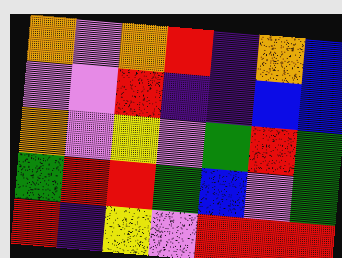[["orange", "violet", "orange", "red", "indigo", "orange", "blue"], ["violet", "violet", "red", "indigo", "indigo", "blue", "blue"], ["orange", "violet", "yellow", "violet", "green", "red", "green"], ["green", "red", "red", "green", "blue", "violet", "green"], ["red", "indigo", "yellow", "violet", "red", "red", "red"]]